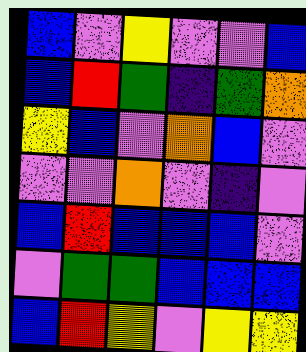[["blue", "violet", "yellow", "violet", "violet", "blue"], ["blue", "red", "green", "indigo", "green", "orange"], ["yellow", "blue", "violet", "orange", "blue", "violet"], ["violet", "violet", "orange", "violet", "indigo", "violet"], ["blue", "red", "blue", "blue", "blue", "violet"], ["violet", "green", "green", "blue", "blue", "blue"], ["blue", "red", "yellow", "violet", "yellow", "yellow"]]